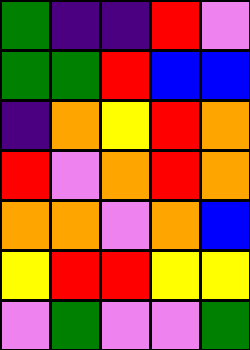[["green", "indigo", "indigo", "red", "violet"], ["green", "green", "red", "blue", "blue"], ["indigo", "orange", "yellow", "red", "orange"], ["red", "violet", "orange", "red", "orange"], ["orange", "orange", "violet", "orange", "blue"], ["yellow", "red", "red", "yellow", "yellow"], ["violet", "green", "violet", "violet", "green"]]